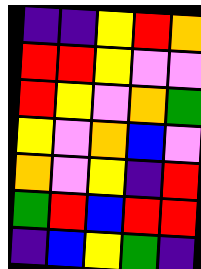[["indigo", "indigo", "yellow", "red", "orange"], ["red", "red", "yellow", "violet", "violet"], ["red", "yellow", "violet", "orange", "green"], ["yellow", "violet", "orange", "blue", "violet"], ["orange", "violet", "yellow", "indigo", "red"], ["green", "red", "blue", "red", "red"], ["indigo", "blue", "yellow", "green", "indigo"]]